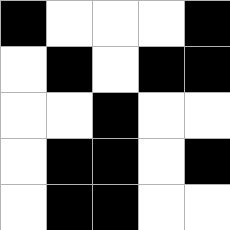[["black", "white", "white", "white", "black"], ["white", "black", "white", "black", "black"], ["white", "white", "black", "white", "white"], ["white", "black", "black", "white", "black"], ["white", "black", "black", "white", "white"]]